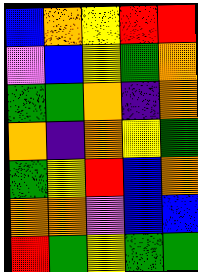[["blue", "orange", "yellow", "red", "red"], ["violet", "blue", "yellow", "green", "orange"], ["green", "green", "orange", "indigo", "orange"], ["orange", "indigo", "orange", "yellow", "green"], ["green", "yellow", "red", "blue", "orange"], ["orange", "orange", "violet", "blue", "blue"], ["red", "green", "yellow", "green", "green"]]